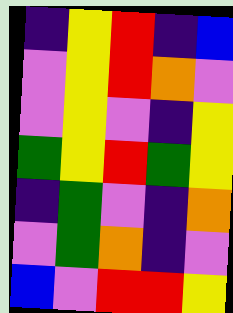[["indigo", "yellow", "red", "indigo", "blue"], ["violet", "yellow", "red", "orange", "violet"], ["violet", "yellow", "violet", "indigo", "yellow"], ["green", "yellow", "red", "green", "yellow"], ["indigo", "green", "violet", "indigo", "orange"], ["violet", "green", "orange", "indigo", "violet"], ["blue", "violet", "red", "red", "yellow"]]